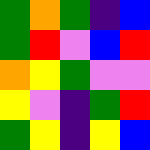[["green", "orange", "green", "indigo", "blue"], ["green", "red", "violet", "blue", "red"], ["orange", "yellow", "green", "violet", "violet"], ["yellow", "violet", "indigo", "green", "red"], ["green", "yellow", "indigo", "yellow", "blue"]]